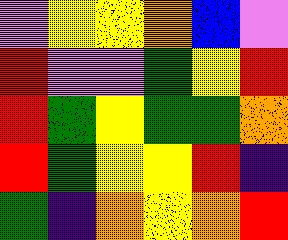[["violet", "yellow", "yellow", "orange", "blue", "violet"], ["red", "violet", "violet", "green", "yellow", "red"], ["red", "green", "yellow", "green", "green", "orange"], ["red", "green", "yellow", "yellow", "red", "indigo"], ["green", "indigo", "orange", "yellow", "orange", "red"]]